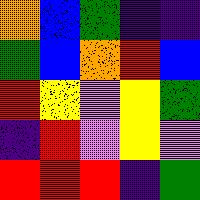[["orange", "blue", "green", "indigo", "indigo"], ["green", "blue", "orange", "red", "blue"], ["red", "yellow", "violet", "yellow", "green"], ["indigo", "red", "violet", "yellow", "violet"], ["red", "red", "red", "indigo", "green"]]